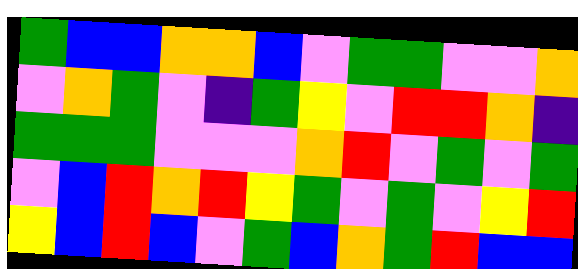[["green", "blue", "blue", "orange", "orange", "blue", "violet", "green", "green", "violet", "violet", "orange"], ["violet", "orange", "green", "violet", "indigo", "green", "yellow", "violet", "red", "red", "orange", "indigo"], ["green", "green", "green", "violet", "violet", "violet", "orange", "red", "violet", "green", "violet", "green"], ["violet", "blue", "red", "orange", "red", "yellow", "green", "violet", "green", "violet", "yellow", "red"], ["yellow", "blue", "red", "blue", "violet", "green", "blue", "orange", "green", "red", "blue", "blue"]]